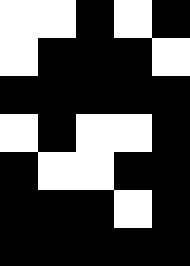[["white", "white", "black", "white", "black"], ["white", "black", "black", "black", "white"], ["black", "black", "black", "black", "black"], ["white", "black", "white", "white", "black"], ["black", "white", "white", "black", "black"], ["black", "black", "black", "white", "black"], ["black", "black", "black", "black", "black"]]